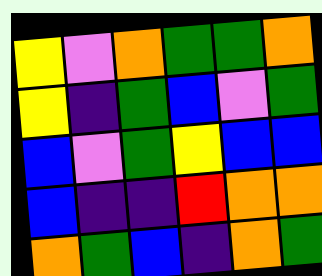[["yellow", "violet", "orange", "green", "green", "orange"], ["yellow", "indigo", "green", "blue", "violet", "green"], ["blue", "violet", "green", "yellow", "blue", "blue"], ["blue", "indigo", "indigo", "red", "orange", "orange"], ["orange", "green", "blue", "indigo", "orange", "green"]]